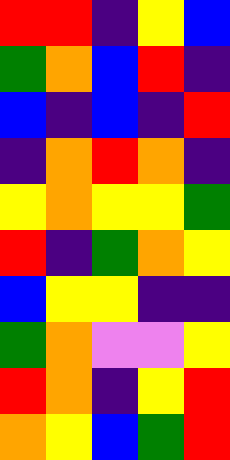[["red", "red", "indigo", "yellow", "blue"], ["green", "orange", "blue", "red", "indigo"], ["blue", "indigo", "blue", "indigo", "red"], ["indigo", "orange", "red", "orange", "indigo"], ["yellow", "orange", "yellow", "yellow", "green"], ["red", "indigo", "green", "orange", "yellow"], ["blue", "yellow", "yellow", "indigo", "indigo"], ["green", "orange", "violet", "violet", "yellow"], ["red", "orange", "indigo", "yellow", "red"], ["orange", "yellow", "blue", "green", "red"]]